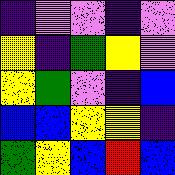[["indigo", "violet", "violet", "indigo", "violet"], ["yellow", "indigo", "green", "yellow", "violet"], ["yellow", "green", "violet", "indigo", "blue"], ["blue", "blue", "yellow", "yellow", "indigo"], ["green", "yellow", "blue", "red", "blue"]]